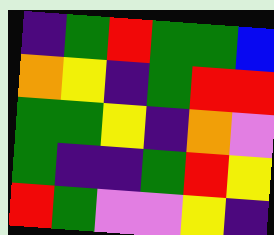[["indigo", "green", "red", "green", "green", "blue"], ["orange", "yellow", "indigo", "green", "red", "red"], ["green", "green", "yellow", "indigo", "orange", "violet"], ["green", "indigo", "indigo", "green", "red", "yellow"], ["red", "green", "violet", "violet", "yellow", "indigo"]]